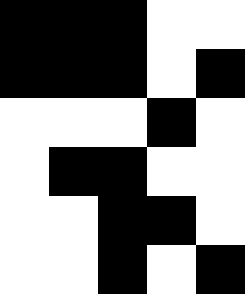[["black", "black", "black", "white", "white"], ["black", "black", "black", "white", "black"], ["white", "white", "white", "black", "white"], ["white", "black", "black", "white", "white"], ["white", "white", "black", "black", "white"], ["white", "white", "black", "white", "black"]]